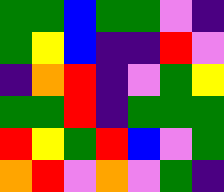[["green", "green", "blue", "green", "green", "violet", "indigo"], ["green", "yellow", "blue", "indigo", "indigo", "red", "violet"], ["indigo", "orange", "red", "indigo", "violet", "green", "yellow"], ["green", "green", "red", "indigo", "green", "green", "green"], ["red", "yellow", "green", "red", "blue", "violet", "green"], ["orange", "red", "violet", "orange", "violet", "green", "indigo"]]